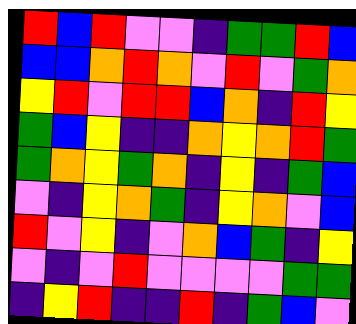[["red", "blue", "red", "violet", "violet", "indigo", "green", "green", "red", "blue"], ["blue", "blue", "orange", "red", "orange", "violet", "red", "violet", "green", "orange"], ["yellow", "red", "violet", "red", "red", "blue", "orange", "indigo", "red", "yellow"], ["green", "blue", "yellow", "indigo", "indigo", "orange", "yellow", "orange", "red", "green"], ["green", "orange", "yellow", "green", "orange", "indigo", "yellow", "indigo", "green", "blue"], ["violet", "indigo", "yellow", "orange", "green", "indigo", "yellow", "orange", "violet", "blue"], ["red", "violet", "yellow", "indigo", "violet", "orange", "blue", "green", "indigo", "yellow"], ["violet", "indigo", "violet", "red", "violet", "violet", "violet", "violet", "green", "green"], ["indigo", "yellow", "red", "indigo", "indigo", "red", "indigo", "green", "blue", "violet"]]